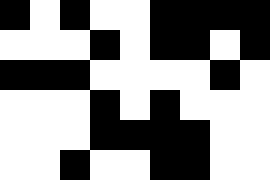[["black", "white", "black", "white", "white", "black", "black", "black", "black"], ["white", "white", "white", "black", "white", "black", "black", "white", "black"], ["black", "black", "black", "white", "white", "white", "white", "black", "white"], ["white", "white", "white", "black", "white", "black", "white", "white", "white"], ["white", "white", "white", "black", "black", "black", "black", "white", "white"], ["white", "white", "black", "white", "white", "black", "black", "white", "white"]]